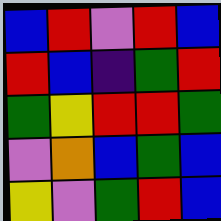[["blue", "red", "violet", "red", "blue"], ["red", "blue", "indigo", "green", "red"], ["green", "yellow", "red", "red", "green"], ["violet", "orange", "blue", "green", "blue"], ["yellow", "violet", "green", "red", "blue"]]